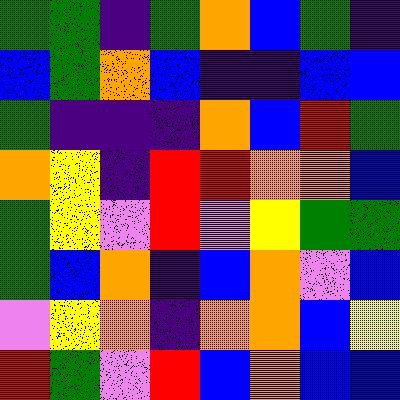[["green", "green", "indigo", "green", "orange", "blue", "green", "indigo"], ["blue", "green", "orange", "blue", "indigo", "indigo", "blue", "blue"], ["green", "indigo", "indigo", "indigo", "orange", "blue", "red", "green"], ["orange", "yellow", "indigo", "red", "red", "orange", "orange", "blue"], ["green", "yellow", "violet", "red", "violet", "yellow", "green", "green"], ["green", "blue", "orange", "indigo", "blue", "orange", "violet", "blue"], ["violet", "yellow", "orange", "indigo", "orange", "orange", "blue", "yellow"], ["red", "green", "violet", "red", "blue", "orange", "blue", "blue"]]